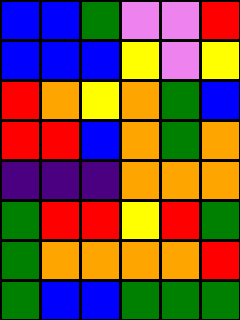[["blue", "blue", "green", "violet", "violet", "red"], ["blue", "blue", "blue", "yellow", "violet", "yellow"], ["red", "orange", "yellow", "orange", "green", "blue"], ["red", "red", "blue", "orange", "green", "orange"], ["indigo", "indigo", "indigo", "orange", "orange", "orange"], ["green", "red", "red", "yellow", "red", "green"], ["green", "orange", "orange", "orange", "orange", "red"], ["green", "blue", "blue", "green", "green", "green"]]